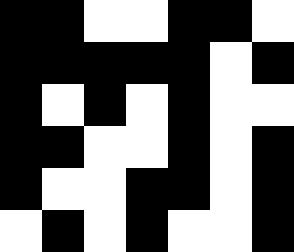[["black", "black", "white", "white", "black", "black", "white"], ["black", "black", "black", "black", "black", "white", "black"], ["black", "white", "black", "white", "black", "white", "white"], ["black", "black", "white", "white", "black", "white", "black"], ["black", "white", "white", "black", "black", "white", "black"], ["white", "black", "white", "black", "white", "white", "black"]]